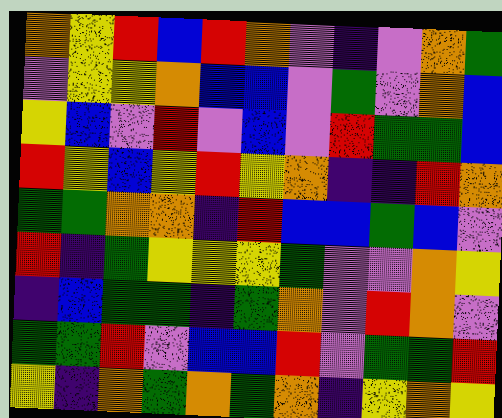[["orange", "yellow", "red", "blue", "red", "orange", "violet", "indigo", "violet", "orange", "green"], ["violet", "yellow", "yellow", "orange", "blue", "blue", "violet", "green", "violet", "orange", "blue"], ["yellow", "blue", "violet", "red", "violet", "blue", "violet", "red", "green", "green", "blue"], ["red", "yellow", "blue", "yellow", "red", "yellow", "orange", "indigo", "indigo", "red", "orange"], ["green", "green", "orange", "orange", "indigo", "red", "blue", "blue", "green", "blue", "violet"], ["red", "indigo", "green", "yellow", "yellow", "yellow", "green", "violet", "violet", "orange", "yellow"], ["indigo", "blue", "green", "green", "indigo", "green", "orange", "violet", "red", "orange", "violet"], ["green", "green", "red", "violet", "blue", "blue", "red", "violet", "green", "green", "red"], ["yellow", "indigo", "orange", "green", "orange", "green", "orange", "indigo", "yellow", "orange", "yellow"]]